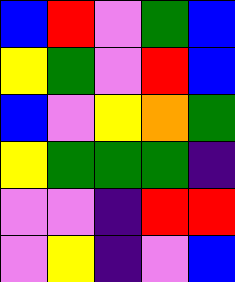[["blue", "red", "violet", "green", "blue"], ["yellow", "green", "violet", "red", "blue"], ["blue", "violet", "yellow", "orange", "green"], ["yellow", "green", "green", "green", "indigo"], ["violet", "violet", "indigo", "red", "red"], ["violet", "yellow", "indigo", "violet", "blue"]]